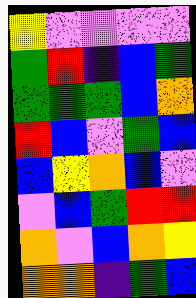[["yellow", "violet", "violet", "violet", "violet"], ["green", "red", "indigo", "blue", "green"], ["green", "green", "green", "blue", "orange"], ["red", "blue", "violet", "green", "blue"], ["blue", "yellow", "orange", "blue", "violet"], ["violet", "blue", "green", "red", "red"], ["orange", "violet", "blue", "orange", "yellow"], ["orange", "orange", "indigo", "green", "blue"]]